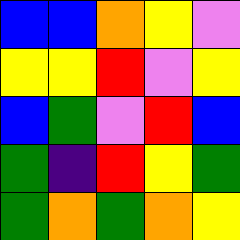[["blue", "blue", "orange", "yellow", "violet"], ["yellow", "yellow", "red", "violet", "yellow"], ["blue", "green", "violet", "red", "blue"], ["green", "indigo", "red", "yellow", "green"], ["green", "orange", "green", "orange", "yellow"]]